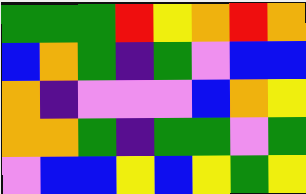[["green", "green", "green", "red", "yellow", "orange", "red", "orange"], ["blue", "orange", "green", "indigo", "green", "violet", "blue", "blue"], ["orange", "indigo", "violet", "violet", "violet", "blue", "orange", "yellow"], ["orange", "orange", "green", "indigo", "green", "green", "violet", "green"], ["violet", "blue", "blue", "yellow", "blue", "yellow", "green", "yellow"]]